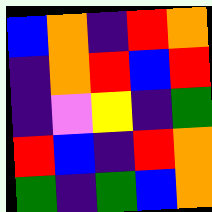[["blue", "orange", "indigo", "red", "orange"], ["indigo", "orange", "red", "blue", "red"], ["indigo", "violet", "yellow", "indigo", "green"], ["red", "blue", "indigo", "red", "orange"], ["green", "indigo", "green", "blue", "orange"]]